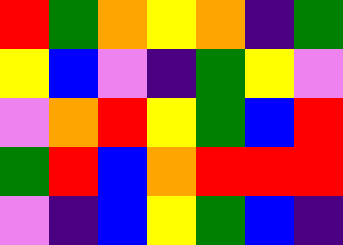[["red", "green", "orange", "yellow", "orange", "indigo", "green"], ["yellow", "blue", "violet", "indigo", "green", "yellow", "violet"], ["violet", "orange", "red", "yellow", "green", "blue", "red"], ["green", "red", "blue", "orange", "red", "red", "red"], ["violet", "indigo", "blue", "yellow", "green", "blue", "indigo"]]